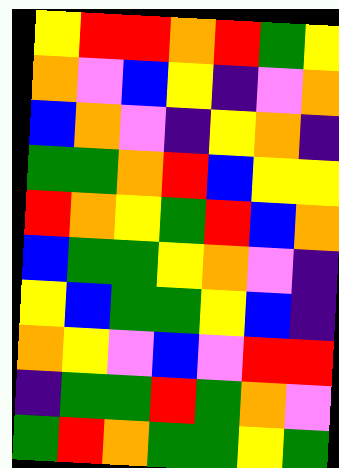[["yellow", "red", "red", "orange", "red", "green", "yellow"], ["orange", "violet", "blue", "yellow", "indigo", "violet", "orange"], ["blue", "orange", "violet", "indigo", "yellow", "orange", "indigo"], ["green", "green", "orange", "red", "blue", "yellow", "yellow"], ["red", "orange", "yellow", "green", "red", "blue", "orange"], ["blue", "green", "green", "yellow", "orange", "violet", "indigo"], ["yellow", "blue", "green", "green", "yellow", "blue", "indigo"], ["orange", "yellow", "violet", "blue", "violet", "red", "red"], ["indigo", "green", "green", "red", "green", "orange", "violet"], ["green", "red", "orange", "green", "green", "yellow", "green"]]